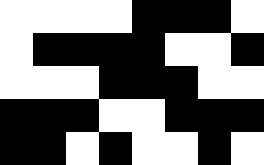[["white", "white", "white", "white", "black", "black", "black", "white"], ["white", "black", "black", "black", "black", "white", "white", "black"], ["white", "white", "white", "black", "black", "black", "white", "white"], ["black", "black", "black", "white", "white", "black", "black", "black"], ["black", "black", "white", "black", "white", "white", "black", "white"]]